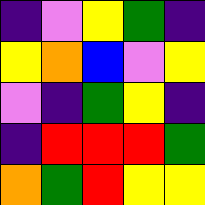[["indigo", "violet", "yellow", "green", "indigo"], ["yellow", "orange", "blue", "violet", "yellow"], ["violet", "indigo", "green", "yellow", "indigo"], ["indigo", "red", "red", "red", "green"], ["orange", "green", "red", "yellow", "yellow"]]